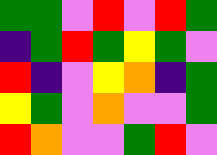[["green", "green", "violet", "red", "violet", "red", "green"], ["indigo", "green", "red", "green", "yellow", "green", "violet"], ["red", "indigo", "violet", "yellow", "orange", "indigo", "green"], ["yellow", "green", "violet", "orange", "violet", "violet", "green"], ["red", "orange", "violet", "violet", "green", "red", "violet"]]